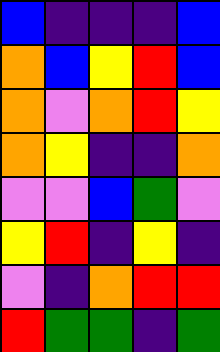[["blue", "indigo", "indigo", "indigo", "blue"], ["orange", "blue", "yellow", "red", "blue"], ["orange", "violet", "orange", "red", "yellow"], ["orange", "yellow", "indigo", "indigo", "orange"], ["violet", "violet", "blue", "green", "violet"], ["yellow", "red", "indigo", "yellow", "indigo"], ["violet", "indigo", "orange", "red", "red"], ["red", "green", "green", "indigo", "green"]]